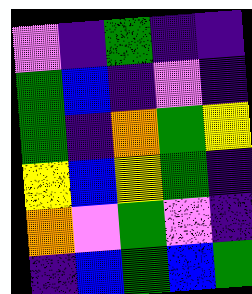[["violet", "indigo", "green", "indigo", "indigo"], ["green", "blue", "indigo", "violet", "indigo"], ["green", "indigo", "orange", "green", "yellow"], ["yellow", "blue", "yellow", "green", "indigo"], ["orange", "violet", "green", "violet", "indigo"], ["indigo", "blue", "green", "blue", "green"]]